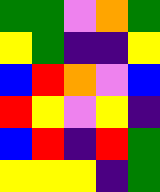[["green", "green", "violet", "orange", "green"], ["yellow", "green", "indigo", "indigo", "yellow"], ["blue", "red", "orange", "violet", "blue"], ["red", "yellow", "violet", "yellow", "indigo"], ["blue", "red", "indigo", "red", "green"], ["yellow", "yellow", "yellow", "indigo", "green"]]